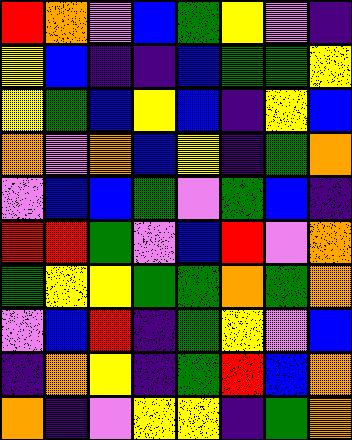[["red", "orange", "violet", "blue", "green", "yellow", "violet", "indigo"], ["yellow", "blue", "indigo", "indigo", "blue", "green", "green", "yellow"], ["yellow", "green", "blue", "yellow", "blue", "indigo", "yellow", "blue"], ["orange", "violet", "orange", "blue", "yellow", "indigo", "green", "orange"], ["violet", "blue", "blue", "green", "violet", "green", "blue", "indigo"], ["red", "red", "green", "violet", "blue", "red", "violet", "orange"], ["green", "yellow", "yellow", "green", "green", "orange", "green", "orange"], ["violet", "blue", "red", "indigo", "green", "yellow", "violet", "blue"], ["indigo", "orange", "yellow", "indigo", "green", "red", "blue", "orange"], ["orange", "indigo", "violet", "yellow", "yellow", "indigo", "green", "orange"]]